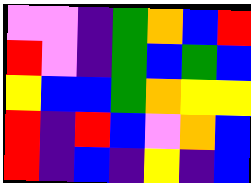[["violet", "violet", "indigo", "green", "orange", "blue", "red"], ["red", "violet", "indigo", "green", "blue", "green", "blue"], ["yellow", "blue", "blue", "green", "orange", "yellow", "yellow"], ["red", "indigo", "red", "blue", "violet", "orange", "blue"], ["red", "indigo", "blue", "indigo", "yellow", "indigo", "blue"]]